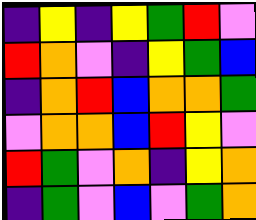[["indigo", "yellow", "indigo", "yellow", "green", "red", "violet"], ["red", "orange", "violet", "indigo", "yellow", "green", "blue"], ["indigo", "orange", "red", "blue", "orange", "orange", "green"], ["violet", "orange", "orange", "blue", "red", "yellow", "violet"], ["red", "green", "violet", "orange", "indigo", "yellow", "orange"], ["indigo", "green", "violet", "blue", "violet", "green", "orange"]]